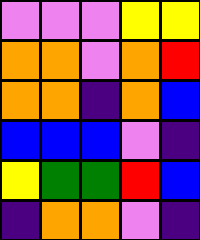[["violet", "violet", "violet", "yellow", "yellow"], ["orange", "orange", "violet", "orange", "red"], ["orange", "orange", "indigo", "orange", "blue"], ["blue", "blue", "blue", "violet", "indigo"], ["yellow", "green", "green", "red", "blue"], ["indigo", "orange", "orange", "violet", "indigo"]]